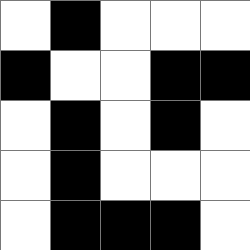[["white", "black", "white", "white", "white"], ["black", "white", "white", "black", "black"], ["white", "black", "white", "black", "white"], ["white", "black", "white", "white", "white"], ["white", "black", "black", "black", "white"]]